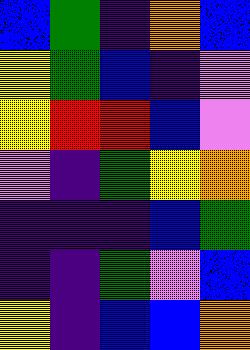[["blue", "green", "indigo", "orange", "blue"], ["yellow", "green", "blue", "indigo", "violet"], ["yellow", "red", "red", "blue", "violet"], ["violet", "indigo", "green", "yellow", "orange"], ["indigo", "indigo", "indigo", "blue", "green"], ["indigo", "indigo", "green", "violet", "blue"], ["yellow", "indigo", "blue", "blue", "orange"]]